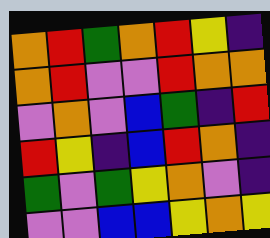[["orange", "red", "green", "orange", "red", "yellow", "indigo"], ["orange", "red", "violet", "violet", "red", "orange", "orange"], ["violet", "orange", "violet", "blue", "green", "indigo", "red"], ["red", "yellow", "indigo", "blue", "red", "orange", "indigo"], ["green", "violet", "green", "yellow", "orange", "violet", "indigo"], ["violet", "violet", "blue", "blue", "yellow", "orange", "yellow"]]